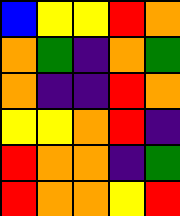[["blue", "yellow", "yellow", "red", "orange"], ["orange", "green", "indigo", "orange", "green"], ["orange", "indigo", "indigo", "red", "orange"], ["yellow", "yellow", "orange", "red", "indigo"], ["red", "orange", "orange", "indigo", "green"], ["red", "orange", "orange", "yellow", "red"]]